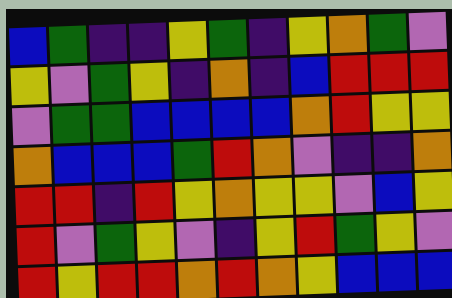[["blue", "green", "indigo", "indigo", "yellow", "green", "indigo", "yellow", "orange", "green", "violet"], ["yellow", "violet", "green", "yellow", "indigo", "orange", "indigo", "blue", "red", "red", "red"], ["violet", "green", "green", "blue", "blue", "blue", "blue", "orange", "red", "yellow", "yellow"], ["orange", "blue", "blue", "blue", "green", "red", "orange", "violet", "indigo", "indigo", "orange"], ["red", "red", "indigo", "red", "yellow", "orange", "yellow", "yellow", "violet", "blue", "yellow"], ["red", "violet", "green", "yellow", "violet", "indigo", "yellow", "red", "green", "yellow", "violet"], ["red", "yellow", "red", "red", "orange", "red", "orange", "yellow", "blue", "blue", "blue"]]